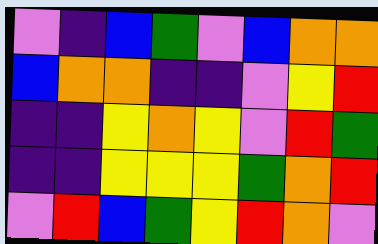[["violet", "indigo", "blue", "green", "violet", "blue", "orange", "orange"], ["blue", "orange", "orange", "indigo", "indigo", "violet", "yellow", "red"], ["indigo", "indigo", "yellow", "orange", "yellow", "violet", "red", "green"], ["indigo", "indigo", "yellow", "yellow", "yellow", "green", "orange", "red"], ["violet", "red", "blue", "green", "yellow", "red", "orange", "violet"]]